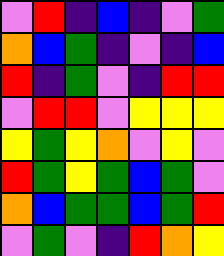[["violet", "red", "indigo", "blue", "indigo", "violet", "green"], ["orange", "blue", "green", "indigo", "violet", "indigo", "blue"], ["red", "indigo", "green", "violet", "indigo", "red", "red"], ["violet", "red", "red", "violet", "yellow", "yellow", "yellow"], ["yellow", "green", "yellow", "orange", "violet", "yellow", "violet"], ["red", "green", "yellow", "green", "blue", "green", "violet"], ["orange", "blue", "green", "green", "blue", "green", "red"], ["violet", "green", "violet", "indigo", "red", "orange", "yellow"]]